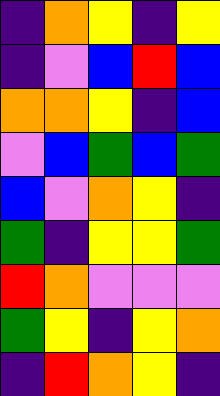[["indigo", "orange", "yellow", "indigo", "yellow"], ["indigo", "violet", "blue", "red", "blue"], ["orange", "orange", "yellow", "indigo", "blue"], ["violet", "blue", "green", "blue", "green"], ["blue", "violet", "orange", "yellow", "indigo"], ["green", "indigo", "yellow", "yellow", "green"], ["red", "orange", "violet", "violet", "violet"], ["green", "yellow", "indigo", "yellow", "orange"], ["indigo", "red", "orange", "yellow", "indigo"]]